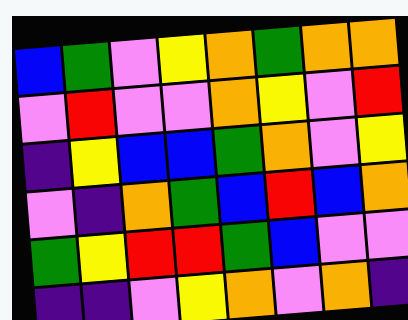[["blue", "green", "violet", "yellow", "orange", "green", "orange", "orange"], ["violet", "red", "violet", "violet", "orange", "yellow", "violet", "red"], ["indigo", "yellow", "blue", "blue", "green", "orange", "violet", "yellow"], ["violet", "indigo", "orange", "green", "blue", "red", "blue", "orange"], ["green", "yellow", "red", "red", "green", "blue", "violet", "violet"], ["indigo", "indigo", "violet", "yellow", "orange", "violet", "orange", "indigo"]]